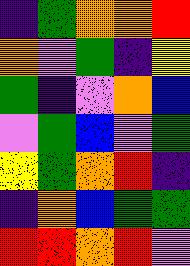[["indigo", "green", "orange", "orange", "red"], ["orange", "violet", "green", "indigo", "yellow"], ["green", "indigo", "violet", "orange", "blue"], ["violet", "green", "blue", "violet", "green"], ["yellow", "green", "orange", "red", "indigo"], ["indigo", "orange", "blue", "green", "green"], ["red", "red", "orange", "red", "violet"]]